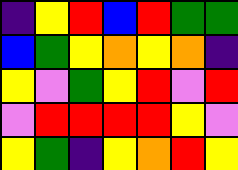[["indigo", "yellow", "red", "blue", "red", "green", "green"], ["blue", "green", "yellow", "orange", "yellow", "orange", "indigo"], ["yellow", "violet", "green", "yellow", "red", "violet", "red"], ["violet", "red", "red", "red", "red", "yellow", "violet"], ["yellow", "green", "indigo", "yellow", "orange", "red", "yellow"]]